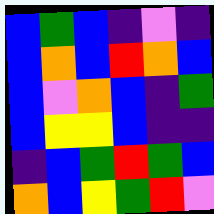[["blue", "green", "blue", "indigo", "violet", "indigo"], ["blue", "orange", "blue", "red", "orange", "blue"], ["blue", "violet", "orange", "blue", "indigo", "green"], ["blue", "yellow", "yellow", "blue", "indigo", "indigo"], ["indigo", "blue", "green", "red", "green", "blue"], ["orange", "blue", "yellow", "green", "red", "violet"]]